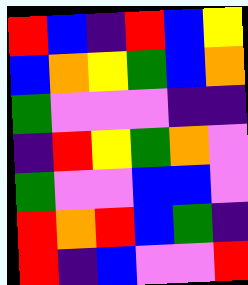[["red", "blue", "indigo", "red", "blue", "yellow"], ["blue", "orange", "yellow", "green", "blue", "orange"], ["green", "violet", "violet", "violet", "indigo", "indigo"], ["indigo", "red", "yellow", "green", "orange", "violet"], ["green", "violet", "violet", "blue", "blue", "violet"], ["red", "orange", "red", "blue", "green", "indigo"], ["red", "indigo", "blue", "violet", "violet", "red"]]